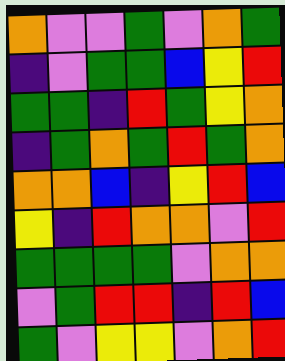[["orange", "violet", "violet", "green", "violet", "orange", "green"], ["indigo", "violet", "green", "green", "blue", "yellow", "red"], ["green", "green", "indigo", "red", "green", "yellow", "orange"], ["indigo", "green", "orange", "green", "red", "green", "orange"], ["orange", "orange", "blue", "indigo", "yellow", "red", "blue"], ["yellow", "indigo", "red", "orange", "orange", "violet", "red"], ["green", "green", "green", "green", "violet", "orange", "orange"], ["violet", "green", "red", "red", "indigo", "red", "blue"], ["green", "violet", "yellow", "yellow", "violet", "orange", "red"]]